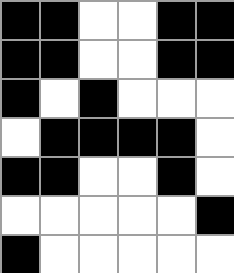[["black", "black", "white", "white", "black", "black"], ["black", "black", "white", "white", "black", "black"], ["black", "white", "black", "white", "white", "white"], ["white", "black", "black", "black", "black", "white"], ["black", "black", "white", "white", "black", "white"], ["white", "white", "white", "white", "white", "black"], ["black", "white", "white", "white", "white", "white"]]